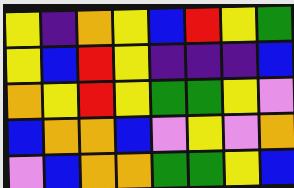[["yellow", "indigo", "orange", "yellow", "blue", "red", "yellow", "green"], ["yellow", "blue", "red", "yellow", "indigo", "indigo", "indigo", "blue"], ["orange", "yellow", "red", "yellow", "green", "green", "yellow", "violet"], ["blue", "orange", "orange", "blue", "violet", "yellow", "violet", "orange"], ["violet", "blue", "orange", "orange", "green", "green", "yellow", "blue"]]